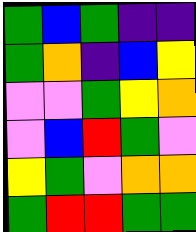[["green", "blue", "green", "indigo", "indigo"], ["green", "orange", "indigo", "blue", "yellow"], ["violet", "violet", "green", "yellow", "orange"], ["violet", "blue", "red", "green", "violet"], ["yellow", "green", "violet", "orange", "orange"], ["green", "red", "red", "green", "green"]]